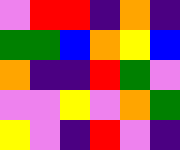[["violet", "red", "red", "indigo", "orange", "indigo"], ["green", "green", "blue", "orange", "yellow", "blue"], ["orange", "indigo", "indigo", "red", "green", "violet"], ["violet", "violet", "yellow", "violet", "orange", "green"], ["yellow", "violet", "indigo", "red", "violet", "indigo"]]